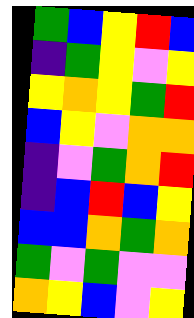[["green", "blue", "yellow", "red", "blue"], ["indigo", "green", "yellow", "violet", "yellow"], ["yellow", "orange", "yellow", "green", "red"], ["blue", "yellow", "violet", "orange", "orange"], ["indigo", "violet", "green", "orange", "red"], ["indigo", "blue", "red", "blue", "yellow"], ["blue", "blue", "orange", "green", "orange"], ["green", "violet", "green", "violet", "violet"], ["orange", "yellow", "blue", "violet", "yellow"]]